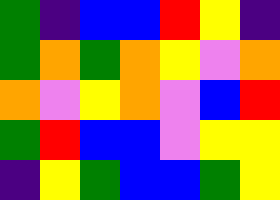[["green", "indigo", "blue", "blue", "red", "yellow", "indigo"], ["green", "orange", "green", "orange", "yellow", "violet", "orange"], ["orange", "violet", "yellow", "orange", "violet", "blue", "red"], ["green", "red", "blue", "blue", "violet", "yellow", "yellow"], ["indigo", "yellow", "green", "blue", "blue", "green", "yellow"]]